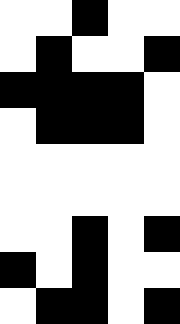[["white", "white", "black", "white", "white"], ["white", "black", "white", "white", "black"], ["black", "black", "black", "black", "white"], ["white", "black", "black", "black", "white"], ["white", "white", "white", "white", "white"], ["white", "white", "white", "white", "white"], ["white", "white", "black", "white", "black"], ["black", "white", "black", "white", "white"], ["white", "black", "black", "white", "black"]]